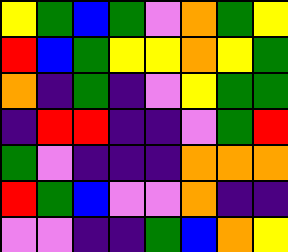[["yellow", "green", "blue", "green", "violet", "orange", "green", "yellow"], ["red", "blue", "green", "yellow", "yellow", "orange", "yellow", "green"], ["orange", "indigo", "green", "indigo", "violet", "yellow", "green", "green"], ["indigo", "red", "red", "indigo", "indigo", "violet", "green", "red"], ["green", "violet", "indigo", "indigo", "indigo", "orange", "orange", "orange"], ["red", "green", "blue", "violet", "violet", "orange", "indigo", "indigo"], ["violet", "violet", "indigo", "indigo", "green", "blue", "orange", "yellow"]]